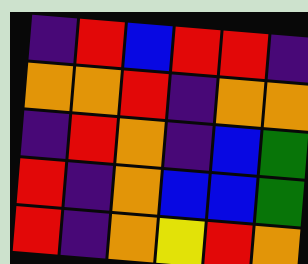[["indigo", "red", "blue", "red", "red", "indigo"], ["orange", "orange", "red", "indigo", "orange", "orange"], ["indigo", "red", "orange", "indigo", "blue", "green"], ["red", "indigo", "orange", "blue", "blue", "green"], ["red", "indigo", "orange", "yellow", "red", "orange"]]